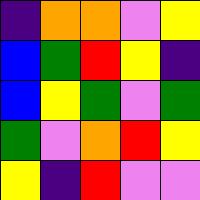[["indigo", "orange", "orange", "violet", "yellow"], ["blue", "green", "red", "yellow", "indigo"], ["blue", "yellow", "green", "violet", "green"], ["green", "violet", "orange", "red", "yellow"], ["yellow", "indigo", "red", "violet", "violet"]]